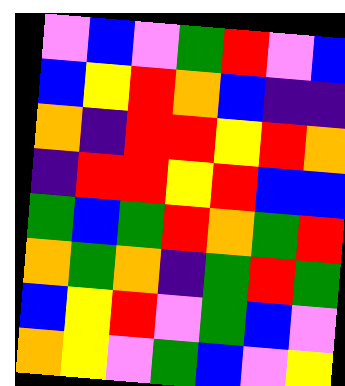[["violet", "blue", "violet", "green", "red", "violet", "blue"], ["blue", "yellow", "red", "orange", "blue", "indigo", "indigo"], ["orange", "indigo", "red", "red", "yellow", "red", "orange"], ["indigo", "red", "red", "yellow", "red", "blue", "blue"], ["green", "blue", "green", "red", "orange", "green", "red"], ["orange", "green", "orange", "indigo", "green", "red", "green"], ["blue", "yellow", "red", "violet", "green", "blue", "violet"], ["orange", "yellow", "violet", "green", "blue", "violet", "yellow"]]